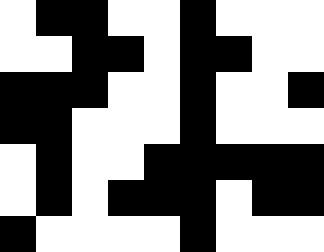[["white", "black", "black", "white", "white", "black", "white", "white", "white"], ["white", "white", "black", "black", "white", "black", "black", "white", "white"], ["black", "black", "black", "white", "white", "black", "white", "white", "black"], ["black", "black", "white", "white", "white", "black", "white", "white", "white"], ["white", "black", "white", "white", "black", "black", "black", "black", "black"], ["white", "black", "white", "black", "black", "black", "white", "black", "black"], ["black", "white", "white", "white", "white", "black", "white", "white", "white"]]